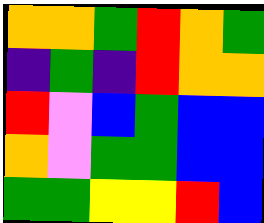[["orange", "orange", "green", "red", "orange", "green"], ["indigo", "green", "indigo", "red", "orange", "orange"], ["red", "violet", "blue", "green", "blue", "blue"], ["orange", "violet", "green", "green", "blue", "blue"], ["green", "green", "yellow", "yellow", "red", "blue"]]